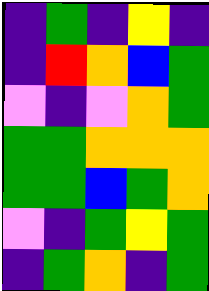[["indigo", "green", "indigo", "yellow", "indigo"], ["indigo", "red", "orange", "blue", "green"], ["violet", "indigo", "violet", "orange", "green"], ["green", "green", "orange", "orange", "orange"], ["green", "green", "blue", "green", "orange"], ["violet", "indigo", "green", "yellow", "green"], ["indigo", "green", "orange", "indigo", "green"]]